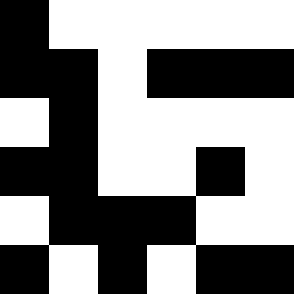[["black", "white", "white", "white", "white", "white"], ["black", "black", "white", "black", "black", "black"], ["white", "black", "white", "white", "white", "white"], ["black", "black", "white", "white", "black", "white"], ["white", "black", "black", "black", "white", "white"], ["black", "white", "black", "white", "black", "black"]]